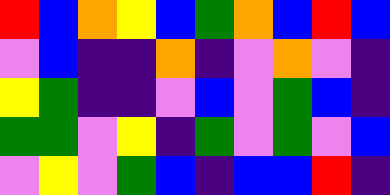[["red", "blue", "orange", "yellow", "blue", "green", "orange", "blue", "red", "blue"], ["violet", "blue", "indigo", "indigo", "orange", "indigo", "violet", "orange", "violet", "indigo"], ["yellow", "green", "indigo", "indigo", "violet", "blue", "violet", "green", "blue", "indigo"], ["green", "green", "violet", "yellow", "indigo", "green", "violet", "green", "violet", "blue"], ["violet", "yellow", "violet", "green", "blue", "indigo", "blue", "blue", "red", "indigo"]]